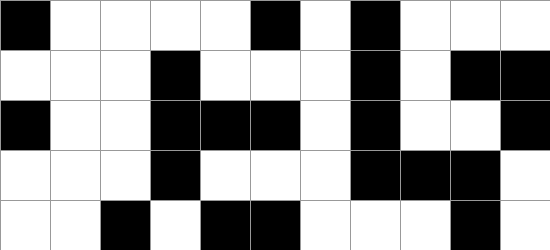[["black", "white", "white", "white", "white", "black", "white", "black", "white", "white", "white"], ["white", "white", "white", "black", "white", "white", "white", "black", "white", "black", "black"], ["black", "white", "white", "black", "black", "black", "white", "black", "white", "white", "black"], ["white", "white", "white", "black", "white", "white", "white", "black", "black", "black", "white"], ["white", "white", "black", "white", "black", "black", "white", "white", "white", "black", "white"]]